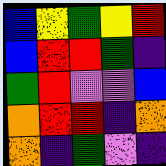[["blue", "yellow", "green", "yellow", "red"], ["blue", "red", "red", "green", "indigo"], ["green", "red", "violet", "violet", "blue"], ["orange", "red", "red", "indigo", "orange"], ["orange", "indigo", "green", "violet", "indigo"]]